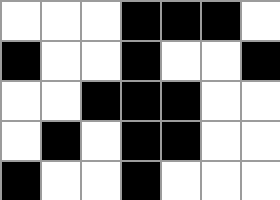[["white", "white", "white", "black", "black", "black", "white"], ["black", "white", "white", "black", "white", "white", "black"], ["white", "white", "black", "black", "black", "white", "white"], ["white", "black", "white", "black", "black", "white", "white"], ["black", "white", "white", "black", "white", "white", "white"]]